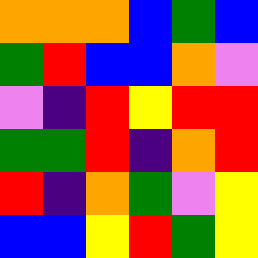[["orange", "orange", "orange", "blue", "green", "blue"], ["green", "red", "blue", "blue", "orange", "violet"], ["violet", "indigo", "red", "yellow", "red", "red"], ["green", "green", "red", "indigo", "orange", "red"], ["red", "indigo", "orange", "green", "violet", "yellow"], ["blue", "blue", "yellow", "red", "green", "yellow"]]